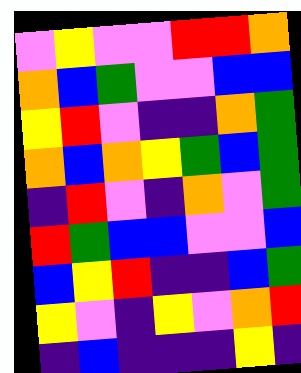[["violet", "yellow", "violet", "violet", "red", "red", "orange"], ["orange", "blue", "green", "violet", "violet", "blue", "blue"], ["yellow", "red", "violet", "indigo", "indigo", "orange", "green"], ["orange", "blue", "orange", "yellow", "green", "blue", "green"], ["indigo", "red", "violet", "indigo", "orange", "violet", "green"], ["red", "green", "blue", "blue", "violet", "violet", "blue"], ["blue", "yellow", "red", "indigo", "indigo", "blue", "green"], ["yellow", "violet", "indigo", "yellow", "violet", "orange", "red"], ["indigo", "blue", "indigo", "indigo", "indigo", "yellow", "indigo"]]